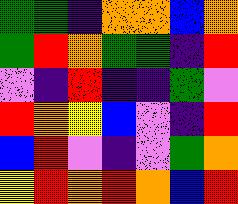[["green", "green", "indigo", "orange", "orange", "blue", "orange"], ["green", "red", "orange", "green", "green", "indigo", "red"], ["violet", "indigo", "red", "indigo", "indigo", "green", "violet"], ["red", "orange", "yellow", "blue", "violet", "indigo", "red"], ["blue", "red", "violet", "indigo", "violet", "green", "orange"], ["yellow", "red", "orange", "red", "orange", "blue", "red"]]